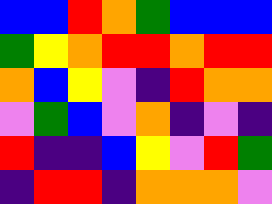[["blue", "blue", "red", "orange", "green", "blue", "blue", "blue"], ["green", "yellow", "orange", "red", "red", "orange", "red", "red"], ["orange", "blue", "yellow", "violet", "indigo", "red", "orange", "orange"], ["violet", "green", "blue", "violet", "orange", "indigo", "violet", "indigo"], ["red", "indigo", "indigo", "blue", "yellow", "violet", "red", "green"], ["indigo", "red", "red", "indigo", "orange", "orange", "orange", "violet"]]